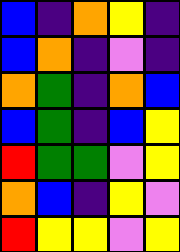[["blue", "indigo", "orange", "yellow", "indigo"], ["blue", "orange", "indigo", "violet", "indigo"], ["orange", "green", "indigo", "orange", "blue"], ["blue", "green", "indigo", "blue", "yellow"], ["red", "green", "green", "violet", "yellow"], ["orange", "blue", "indigo", "yellow", "violet"], ["red", "yellow", "yellow", "violet", "yellow"]]